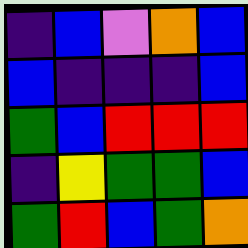[["indigo", "blue", "violet", "orange", "blue"], ["blue", "indigo", "indigo", "indigo", "blue"], ["green", "blue", "red", "red", "red"], ["indigo", "yellow", "green", "green", "blue"], ["green", "red", "blue", "green", "orange"]]